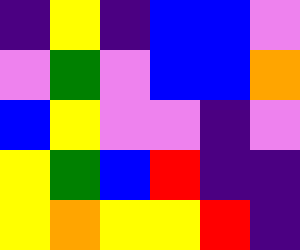[["indigo", "yellow", "indigo", "blue", "blue", "violet"], ["violet", "green", "violet", "blue", "blue", "orange"], ["blue", "yellow", "violet", "violet", "indigo", "violet"], ["yellow", "green", "blue", "red", "indigo", "indigo"], ["yellow", "orange", "yellow", "yellow", "red", "indigo"]]